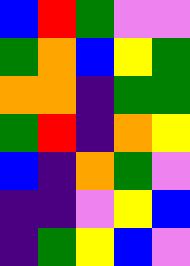[["blue", "red", "green", "violet", "violet"], ["green", "orange", "blue", "yellow", "green"], ["orange", "orange", "indigo", "green", "green"], ["green", "red", "indigo", "orange", "yellow"], ["blue", "indigo", "orange", "green", "violet"], ["indigo", "indigo", "violet", "yellow", "blue"], ["indigo", "green", "yellow", "blue", "violet"]]